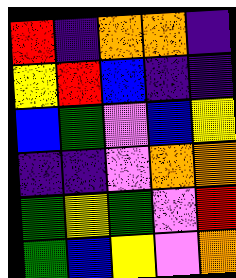[["red", "indigo", "orange", "orange", "indigo"], ["yellow", "red", "blue", "indigo", "indigo"], ["blue", "green", "violet", "blue", "yellow"], ["indigo", "indigo", "violet", "orange", "orange"], ["green", "yellow", "green", "violet", "red"], ["green", "blue", "yellow", "violet", "orange"]]